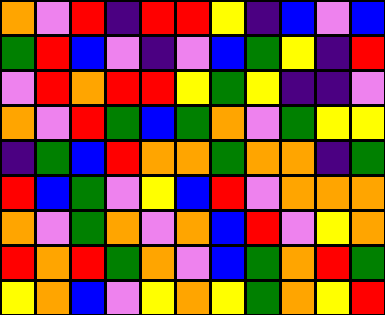[["orange", "violet", "red", "indigo", "red", "red", "yellow", "indigo", "blue", "violet", "blue"], ["green", "red", "blue", "violet", "indigo", "violet", "blue", "green", "yellow", "indigo", "red"], ["violet", "red", "orange", "red", "red", "yellow", "green", "yellow", "indigo", "indigo", "violet"], ["orange", "violet", "red", "green", "blue", "green", "orange", "violet", "green", "yellow", "yellow"], ["indigo", "green", "blue", "red", "orange", "orange", "green", "orange", "orange", "indigo", "green"], ["red", "blue", "green", "violet", "yellow", "blue", "red", "violet", "orange", "orange", "orange"], ["orange", "violet", "green", "orange", "violet", "orange", "blue", "red", "violet", "yellow", "orange"], ["red", "orange", "red", "green", "orange", "violet", "blue", "green", "orange", "red", "green"], ["yellow", "orange", "blue", "violet", "yellow", "orange", "yellow", "green", "orange", "yellow", "red"]]